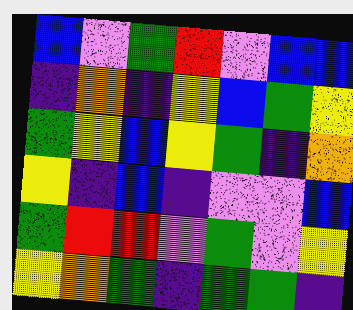[["blue", "violet", "green", "red", "violet", "blue", "blue"], ["indigo", "orange", "indigo", "yellow", "blue", "green", "yellow"], ["green", "yellow", "blue", "yellow", "green", "indigo", "orange"], ["yellow", "indigo", "blue", "indigo", "violet", "violet", "blue"], ["green", "red", "red", "violet", "green", "violet", "yellow"], ["yellow", "orange", "green", "indigo", "green", "green", "indigo"]]